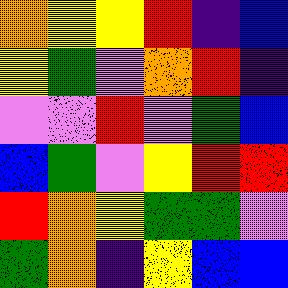[["orange", "yellow", "yellow", "red", "indigo", "blue"], ["yellow", "green", "violet", "orange", "red", "indigo"], ["violet", "violet", "red", "violet", "green", "blue"], ["blue", "green", "violet", "yellow", "red", "red"], ["red", "orange", "yellow", "green", "green", "violet"], ["green", "orange", "indigo", "yellow", "blue", "blue"]]